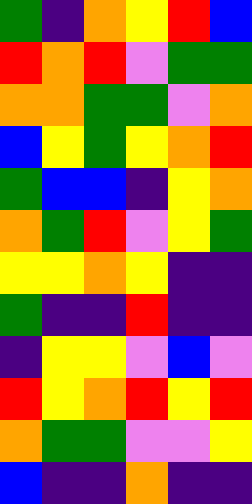[["green", "indigo", "orange", "yellow", "red", "blue"], ["red", "orange", "red", "violet", "green", "green"], ["orange", "orange", "green", "green", "violet", "orange"], ["blue", "yellow", "green", "yellow", "orange", "red"], ["green", "blue", "blue", "indigo", "yellow", "orange"], ["orange", "green", "red", "violet", "yellow", "green"], ["yellow", "yellow", "orange", "yellow", "indigo", "indigo"], ["green", "indigo", "indigo", "red", "indigo", "indigo"], ["indigo", "yellow", "yellow", "violet", "blue", "violet"], ["red", "yellow", "orange", "red", "yellow", "red"], ["orange", "green", "green", "violet", "violet", "yellow"], ["blue", "indigo", "indigo", "orange", "indigo", "indigo"]]